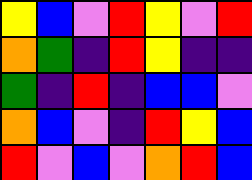[["yellow", "blue", "violet", "red", "yellow", "violet", "red"], ["orange", "green", "indigo", "red", "yellow", "indigo", "indigo"], ["green", "indigo", "red", "indigo", "blue", "blue", "violet"], ["orange", "blue", "violet", "indigo", "red", "yellow", "blue"], ["red", "violet", "blue", "violet", "orange", "red", "blue"]]